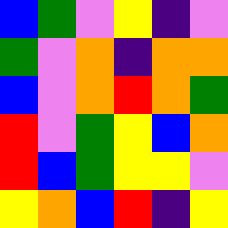[["blue", "green", "violet", "yellow", "indigo", "violet"], ["green", "violet", "orange", "indigo", "orange", "orange"], ["blue", "violet", "orange", "red", "orange", "green"], ["red", "violet", "green", "yellow", "blue", "orange"], ["red", "blue", "green", "yellow", "yellow", "violet"], ["yellow", "orange", "blue", "red", "indigo", "yellow"]]